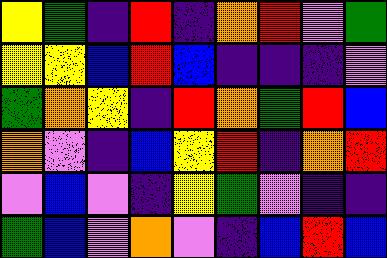[["yellow", "green", "indigo", "red", "indigo", "orange", "red", "violet", "green"], ["yellow", "yellow", "blue", "red", "blue", "indigo", "indigo", "indigo", "violet"], ["green", "orange", "yellow", "indigo", "red", "orange", "green", "red", "blue"], ["orange", "violet", "indigo", "blue", "yellow", "red", "indigo", "orange", "red"], ["violet", "blue", "violet", "indigo", "yellow", "green", "violet", "indigo", "indigo"], ["green", "blue", "violet", "orange", "violet", "indigo", "blue", "red", "blue"]]